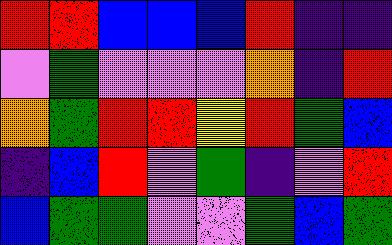[["red", "red", "blue", "blue", "blue", "red", "indigo", "indigo"], ["violet", "green", "violet", "violet", "violet", "orange", "indigo", "red"], ["orange", "green", "red", "red", "yellow", "red", "green", "blue"], ["indigo", "blue", "red", "violet", "green", "indigo", "violet", "red"], ["blue", "green", "green", "violet", "violet", "green", "blue", "green"]]